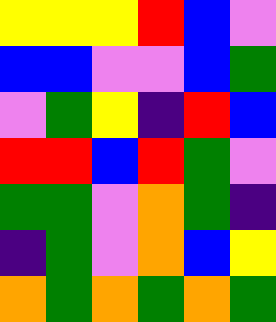[["yellow", "yellow", "yellow", "red", "blue", "violet"], ["blue", "blue", "violet", "violet", "blue", "green"], ["violet", "green", "yellow", "indigo", "red", "blue"], ["red", "red", "blue", "red", "green", "violet"], ["green", "green", "violet", "orange", "green", "indigo"], ["indigo", "green", "violet", "orange", "blue", "yellow"], ["orange", "green", "orange", "green", "orange", "green"]]